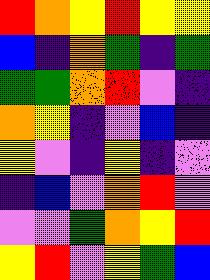[["red", "orange", "yellow", "red", "yellow", "yellow"], ["blue", "indigo", "orange", "green", "indigo", "green"], ["green", "green", "orange", "red", "violet", "indigo"], ["orange", "yellow", "indigo", "violet", "blue", "indigo"], ["yellow", "violet", "indigo", "yellow", "indigo", "violet"], ["indigo", "blue", "violet", "orange", "red", "violet"], ["violet", "violet", "green", "orange", "yellow", "red"], ["yellow", "red", "violet", "yellow", "green", "blue"]]